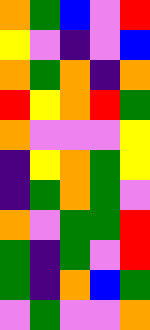[["orange", "green", "blue", "violet", "red"], ["yellow", "violet", "indigo", "violet", "blue"], ["orange", "green", "orange", "indigo", "orange"], ["red", "yellow", "orange", "red", "green"], ["orange", "violet", "violet", "violet", "yellow"], ["indigo", "yellow", "orange", "green", "yellow"], ["indigo", "green", "orange", "green", "violet"], ["orange", "violet", "green", "green", "red"], ["green", "indigo", "green", "violet", "red"], ["green", "indigo", "orange", "blue", "green"], ["violet", "green", "violet", "violet", "orange"]]